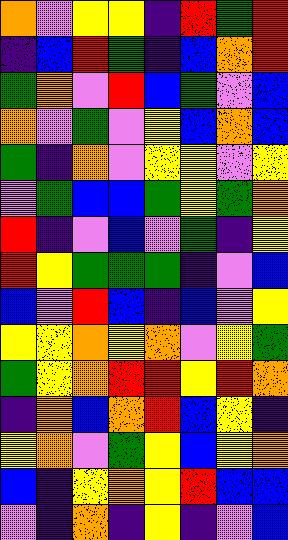[["orange", "violet", "yellow", "yellow", "indigo", "red", "green", "red"], ["indigo", "blue", "red", "green", "indigo", "blue", "orange", "red"], ["green", "orange", "violet", "red", "blue", "green", "violet", "blue"], ["orange", "violet", "green", "violet", "yellow", "blue", "orange", "blue"], ["green", "indigo", "orange", "violet", "yellow", "yellow", "violet", "yellow"], ["violet", "green", "blue", "blue", "green", "yellow", "green", "orange"], ["red", "indigo", "violet", "blue", "violet", "green", "indigo", "yellow"], ["red", "yellow", "green", "green", "green", "indigo", "violet", "blue"], ["blue", "violet", "red", "blue", "indigo", "blue", "violet", "yellow"], ["yellow", "yellow", "orange", "yellow", "orange", "violet", "yellow", "green"], ["green", "yellow", "orange", "red", "red", "yellow", "red", "orange"], ["indigo", "orange", "blue", "orange", "red", "blue", "yellow", "indigo"], ["yellow", "orange", "violet", "green", "yellow", "blue", "yellow", "orange"], ["blue", "indigo", "yellow", "orange", "yellow", "red", "blue", "blue"], ["violet", "indigo", "orange", "indigo", "yellow", "indigo", "violet", "blue"]]